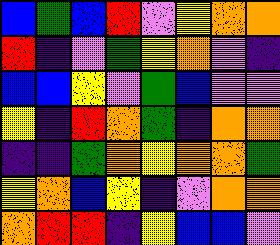[["blue", "green", "blue", "red", "violet", "yellow", "orange", "orange"], ["red", "indigo", "violet", "green", "yellow", "orange", "violet", "indigo"], ["blue", "blue", "yellow", "violet", "green", "blue", "violet", "violet"], ["yellow", "indigo", "red", "orange", "green", "indigo", "orange", "orange"], ["indigo", "indigo", "green", "orange", "yellow", "orange", "orange", "green"], ["yellow", "orange", "blue", "yellow", "indigo", "violet", "orange", "orange"], ["orange", "red", "red", "indigo", "yellow", "blue", "blue", "violet"]]